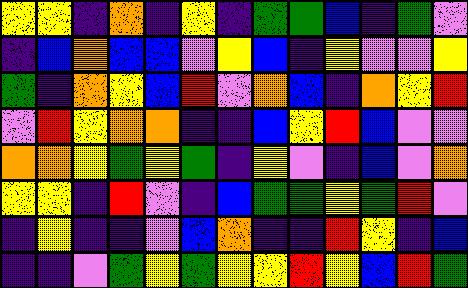[["yellow", "yellow", "indigo", "orange", "indigo", "yellow", "indigo", "green", "green", "blue", "indigo", "green", "violet"], ["indigo", "blue", "orange", "blue", "blue", "violet", "yellow", "blue", "indigo", "yellow", "violet", "violet", "yellow"], ["green", "indigo", "orange", "yellow", "blue", "red", "violet", "orange", "blue", "indigo", "orange", "yellow", "red"], ["violet", "red", "yellow", "orange", "orange", "indigo", "indigo", "blue", "yellow", "red", "blue", "violet", "violet"], ["orange", "orange", "yellow", "green", "yellow", "green", "indigo", "yellow", "violet", "indigo", "blue", "violet", "orange"], ["yellow", "yellow", "indigo", "red", "violet", "indigo", "blue", "green", "green", "yellow", "green", "red", "violet"], ["indigo", "yellow", "indigo", "indigo", "violet", "blue", "orange", "indigo", "indigo", "red", "yellow", "indigo", "blue"], ["indigo", "indigo", "violet", "green", "yellow", "green", "yellow", "yellow", "red", "yellow", "blue", "red", "green"]]